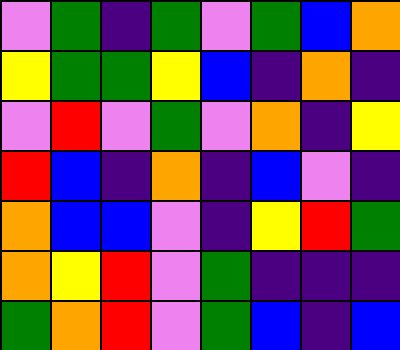[["violet", "green", "indigo", "green", "violet", "green", "blue", "orange"], ["yellow", "green", "green", "yellow", "blue", "indigo", "orange", "indigo"], ["violet", "red", "violet", "green", "violet", "orange", "indigo", "yellow"], ["red", "blue", "indigo", "orange", "indigo", "blue", "violet", "indigo"], ["orange", "blue", "blue", "violet", "indigo", "yellow", "red", "green"], ["orange", "yellow", "red", "violet", "green", "indigo", "indigo", "indigo"], ["green", "orange", "red", "violet", "green", "blue", "indigo", "blue"]]